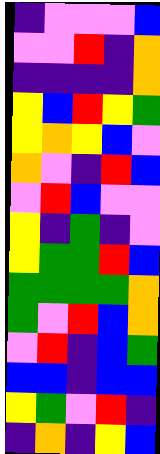[["indigo", "violet", "violet", "violet", "blue"], ["violet", "violet", "red", "indigo", "orange"], ["indigo", "indigo", "indigo", "indigo", "orange"], ["yellow", "blue", "red", "yellow", "green"], ["yellow", "orange", "yellow", "blue", "violet"], ["orange", "violet", "indigo", "red", "blue"], ["violet", "red", "blue", "violet", "violet"], ["yellow", "indigo", "green", "indigo", "violet"], ["yellow", "green", "green", "red", "blue"], ["green", "green", "green", "green", "orange"], ["green", "violet", "red", "blue", "orange"], ["violet", "red", "indigo", "blue", "green"], ["blue", "blue", "indigo", "blue", "blue"], ["yellow", "green", "violet", "red", "indigo"], ["indigo", "orange", "indigo", "yellow", "blue"]]